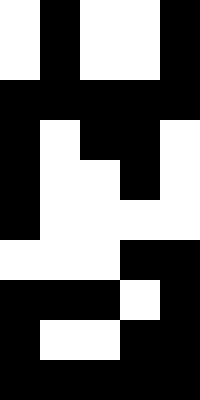[["white", "black", "white", "white", "black"], ["white", "black", "white", "white", "black"], ["black", "black", "black", "black", "black"], ["black", "white", "black", "black", "white"], ["black", "white", "white", "black", "white"], ["black", "white", "white", "white", "white"], ["white", "white", "white", "black", "black"], ["black", "black", "black", "white", "black"], ["black", "white", "white", "black", "black"], ["black", "black", "black", "black", "black"]]